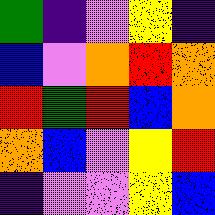[["green", "indigo", "violet", "yellow", "indigo"], ["blue", "violet", "orange", "red", "orange"], ["red", "green", "red", "blue", "orange"], ["orange", "blue", "violet", "yellow", "red"], ["indigo", "violet", "violet", "yellow", "blue"]]